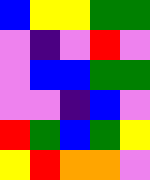[["blue", "yellow", "yellow", "green", "green"], ["violet", "indigo", "violet", "red", "violet"], ["violet", "blue", "blue", "green", "green"], ["violet", "violet", "indigo", "blue", "violet"], ["red", "green", "blue", "green", "yellow"], ["yellow", "red", "orange", "orange", "violet"]]